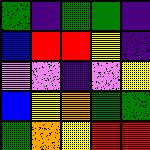[["green", "indigo", "green", "green", "indigo"], ["blue", "red", "red", "yellow", "indigo"], ["violet", "violet", "indigo", "violet", "yellow"], ["blue", "yellow", "orange", "green", "green"], ["green", "orange", "yellow", "red", "red"]]